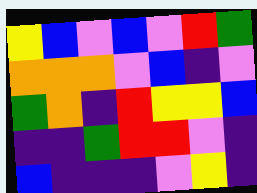[["yellow", "blue", "violet", "blue", "violet", "red", "green"], ["orange", "orange", "orange", "violet", "blue", "indigo", "violet"], ["green", "orange", "indigo", "red", "yellow", "yellow", "blue"], ["indigo", "indigo", "green", "red", "red", "violet", "indigo"], ["blue", "indigo", "indigo", "indigo", "violet", "yellow", "indigo"]]